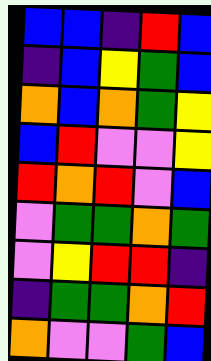[["blue", "blue", "indigo", "red", "blue"], ["indigo", "blue", "yellow", "green", "blue"], ["orange", "blue", "orange", "green", "yellow"], ["blue", "red", "violet", "violet", "yellow"], ["red", "orange", "red", "violet", "blue"], ["violet", "green", "green", "orange", "green"], ["violet", "yellow", "red", "red", "indigo"], ["indigo", "green", "green", "orange", "red"], ["orange", "violet", "violet", "green", "blue"]]